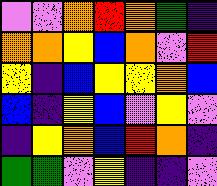[["violet", "violet", "orange", "red", "orange", "green", "indigo"], ["orange", "orange", "yellow", "blue", "orange", "violet", "red"], ["yellow", "indigo", "blue", "yellow", "yellow", "orange", "blue"], ["blue", "indigo", "yellow", "blue", "violet", "yellow", "violet"], ["indigo", "yellow", "orange", "blue", "red", "orange", "indigo"], ["green", "green", "violet", "yellow", "indigo", "indigo", "violet"]]